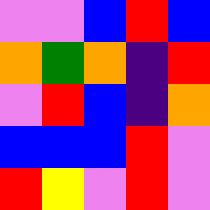[["violet", "violet", "blue", "red", "blue"], ["orange", "green", "orange", "indigo", "red"], ["violet", "red", "blue", "indigo", "orange"], ["blue", "blue", "blue", "red", "violet"], ["red", "yellow", "violet", "red", "violet"]]